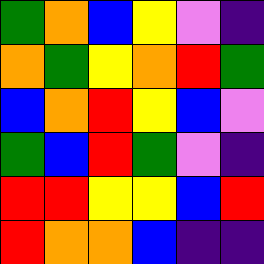[["green", "orange", "blue", "yellow", "violet", "indigo"], ["orange", "green", "yellow", "orange", "red", "green"], ["blue", "orange", "red", "yellow", "blue", "violet"], ["green", "blue", "red", "green", "violet", "indigo"], ["red", "red", "yellow", "yellow", "blue", "red"], ["red", "orange", "orange", "blue", "indigo", "indigo"]]